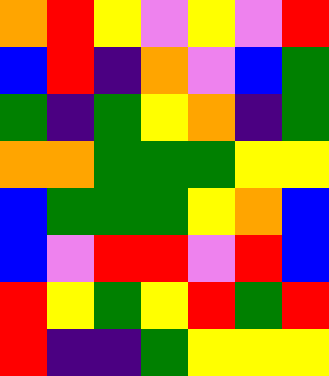[["orange", "red", "yellow", "violet", "yellow", "violet", "red"], ["blue", "red", "indigo", "orange", "violet", "blue", "green"], ["green", "indigo", "green", "yellow", "orange", "indigo", "green"], ["orange", "orange", "green", "green", "green", "yellow", "yellow"], ["blue", "green", "green", "green", "yellow", "orange", "blue"], ["blue", "violet", "red", "red", "violet", "red", "blue"], ["red", "yellow", "green", "yellow", "red", "green", "red"], ["red", "indigo", "indigo", "green", "yellow", "yellow", "yellow"]]